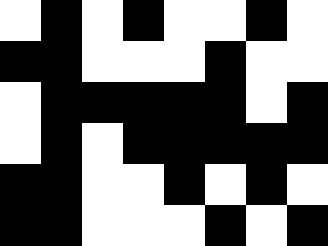[["white", "black", "white", "black", "white", "white", "black", "white"], ["black", "black", "white", "white", "white", "black", "white", "white"], ["white", "black", "black", "black", "black", "black", "white", "black"], ["white", "black", "white", "black", "black", "black", "black", "black"], ["black", "black", "white", "white", "black", "white", "black", "white"], ["black", "black", "white", "white", "white", "black", "white", "black"]]